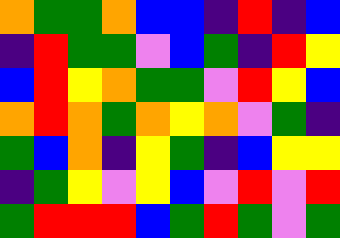[["orange", "green", "green", "orange", "blue", "blue", "indigo", "red", "indigo", "blue"], ["indigo", "red", "green", "green", "violet", "blue", "green", "indigo", "red", "yellow"], ["blue", "red", "yellow", "orange", "green", "green", "violet", "red", "yellow", "blue"], ["orange", "red", "orange", "green", "orange", "yellow", "orange", "violet", "green", "indigo"], ["green", "blue", "orange", "indigo", "yellow", "green", "indigo", "blue", "yellow", "yellow"], ["indigo", "green", "yellow", "violet", "yellow", "blue", "violet", "red", "violet", "red"], ["green", "red", "red", "red", "blue", "green", "red", "green", "violet", "green"]]